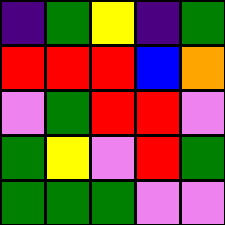[["indigo", "green", "yellow", "indigo", "green"], ["red", "red", "red", "blue", "orange"], ["violet", "green", "red", "red", "violet"], ["green", "yellow", "violet", "red", "green"], ["green", "green", "green", "violet", "violet"]]